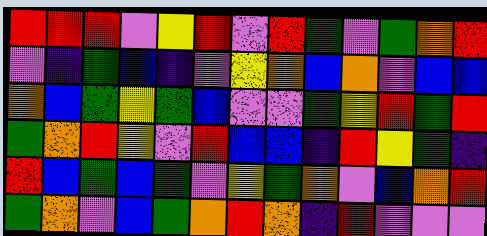[["red", "red", "red", "violet", "yellow", "red", "violet", "red", "green", "violet", "green", "orange", "red"], ["violet", "indigo", "green", "blue", "indigo", "violet", "yellow", "orange", "blue", "orange", "violet", "blue", "blue"], ["orange", "blue", "green", "yellow", "green", "blue", "violet", "violet", "green", "yellow", "red", "green", "red"], ["green", "orange", "red", "yellow", "violet", "red", "blue", "blue", "indigo", "red", "yellow", "green", "indigo"], ["red", "blue", "green", "blue", "green", "violet", "yellow", "green", "orange", "violet", "blue", "orange", "red"], ["green", "orange", "violet", "blue", "green", "orange", "red", "orange", "indigo", "red", "violet", "violet", "violet"]]